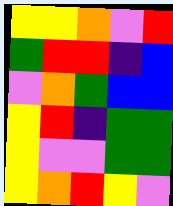[["yellow", "yellow", "orange", "violet", "red"], ["green", "red", "red", "indigo", "blue"], ["violet", "orange", "green", "blue", "blue"], ["yellow", "red", "indigo", "green", "green"], ["yellow", "violet", "violet", "green", "green"], ["yellow", "orange", "red", "yellow", "violet"]]